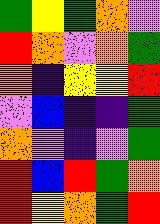[["green", "yellow", "green", "orange", "violet"], ["red", "orange", "violet", "orange", "green"], ["orange", "indigo", "yellow", "yellow", "red"], ["violet", "blue", "indigo", "indigo", "green"], ["orange", "violet", "indigo", "violet", "green"], ["red", "blue", "red", "green", "orange"], ["red", "yellow", "orange", "green", "red"]]